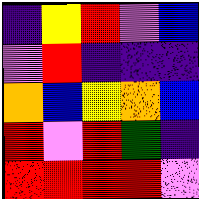[["indigo", "yellow", "red", "violet", "blue"], ["violet", "red", "indigo", "indigo", "indigo"], ["orange", "blue", "yellow", "orange", "blue"], ["red", "violet", "red", "green", "indigo"], ["red", "red", "red", "red", "violet"]]